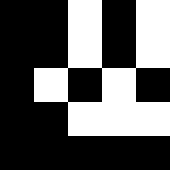[["black", "black", "white", "black", "white"], ["black", "black", "white", "black", "white"], ["black", "white", "black", "white", "black"], ["black", "black", "white", "white", "white"], ["black", "black", "black", "black", "black"]]